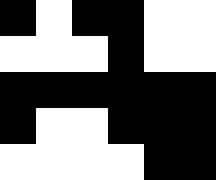[["black", "white", "black", "black", "white", "white"], ["white", "white", "white", "black", "white", "white"], ["black", "black", "black", "black", "black", "black"], ["black", "white", "white", "black", "black", "black"], ["white", "white", "white", "white", "black", "black"]]